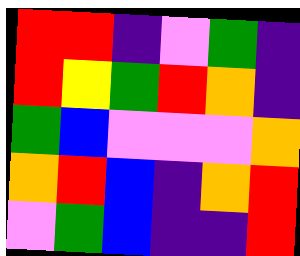[["red", "red", "indigo", "violet", "green", "indigo"], ["red", "yellow", "green", "red", "orange", "indigo"], ["green", "blue", "violet", "violet", "violet", "orange"], ["orange", "red", "blue", "indigo", "orange", "red"], ["violet", "green", "blue", "indigo", "indigo", "red"]]